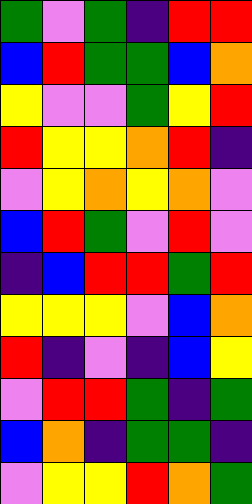[["green", "violet", "green", "indigo", "red", "red"], ["blue", "red", "green", "green", "blue", "orange"], ["yellow", "violet", "violet", "green", "yellow", "red"], ["red", "yellow", "yellow", "orange", "red", "indigo"], ["violet", "yellow", "orange", "yellow", "orange", "violet"], ["blue", "red", "green", "violet", "red", "violet"], ["indigo", "blue", "red", "red", "green", "red"], ["yellow", "yellow", "yellow", "violet", "blue", "orange"], ["red", "indigo", "violet", "indigo", "blue", "yellow"], ["violet", "red", "red", "green", "indigo", "green"], ["blue", "orange", "indigo", "green", "green", "indigo"], ["violet", "yellow", "yellow", "red", "orange", "green"]]